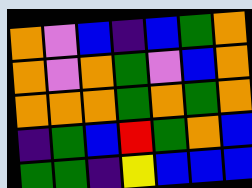[["orange", "violet", "blue", "indigo", "blue", "green", "orange"], ["orange", "violet", "orange", "green", "violet", "blue", "orange"], ["orange", "orange", "orange", "green", "orange", "green", "orange"], ["indigo", "green", "blue", "red", "green", "orange", "blue"], ["green", "green", "indigo", "yellow", "blue", "blue", "blue"]]